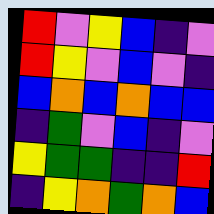[["red", "violet", "yellow", "blue", "indigo", "violet"], ["red", "yellow", "violet", "blue", "violet", "indigo"], ["blue", "orange", "blue", "orange", "blue", "blue"], ["indigo", "green", "violet", "blue", "indigo", "violet"], ["yellow", "green", "green", "indigo", "indigo", "red"], ["indigo", "yellow", "orange", "green", "orange", "blue"]]